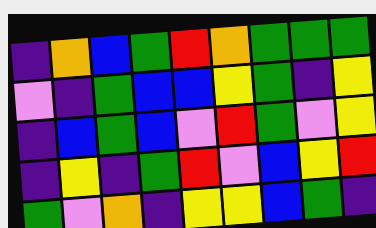[["indigo", "orange", "blue", "green", "red", "orange", "green", "green", "green"], ["violet", "indigo", "green", "blue", "blue", "yellow", "green", "indigo", "yellow"], ["indigo", "blue", "green", "blue", "violet", "red", "green", "violet", "yellow"], ["indigo", "yellow", "indigo", "green", "red", "violet", "blue", "yellow", "red"], ["green", "violet", "orange", "indigo", "yellow", "yellow", "blue", "green", "indigo"]]